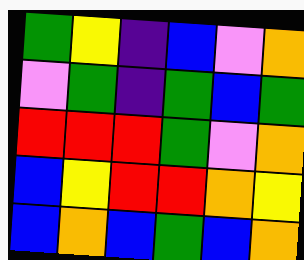[["green", "yellow", "indigo", "blue", "violet", "orange"], ["violet", "green", "indigo", "green", "blue", "green"], ["red", "red", "red", "green", "violet", "orange"], ["blue", "yellow", "red", "red", "orange", "yellow"], ["blue", "orange", "blue", "green", "blue", "orange"]]